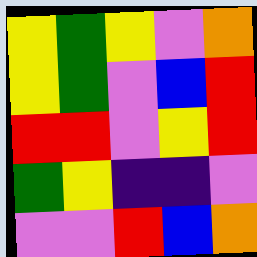[["yellow", "green", "yellow", "violet", "orange"], ["yellow", "green", "violet", "blue", "red"], ["red", "red", "violet", "yellow", "red"], ["green", "yellow", "indigo", "indigo", "violet"], ["violet", "violet", "red", "blue", "orange"]]